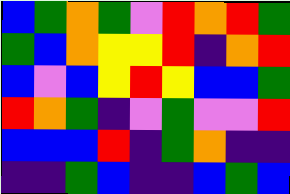[["blue", "green", "orange", "green", "violet", "red", "orange", "red", "green"], ["green", "blue", "orange", "yellow", "yellow", "red", "indigo", "orange", "red"], ["blue", "violet", "blue", "yellow", "red", "yellow", "blue", "blue", "green"], ["red", "orange", "green", "indigo", "violet", "green", "violet", "violet", "red"], ["blue", "blue", "blue", "red", "indigo", "green", "orange", "indigo", "indigo"], ["indigo", "indigo", "green", "blue", "indigo", "indigo", "blue", "green", "blue"]]